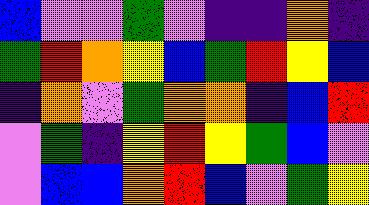[["blue", "violet", "violet", "green", "violet", "indigo", "indigo", "orange", "indigo"], ["green", "red", "orange", "yellow", "blue", "green", "red", "yellow", "blue"], ["indigo", "orange", "violet", "green", "orange", "orange", "indigo", "blue", "red"], ["violet", "green", "indigo", "yellow", "red", "yellow", "green", "blue", "violet"], ["violet", "blue", "blue", "orange", "red", "blue", "violet", "green", "yellow"]]